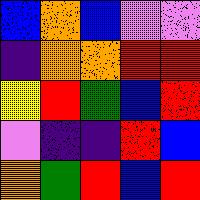[["blue", "orange", "blue", "violet", "violet"], ["indigo", "orange", "orange", "red", "red"], ["yellow", "red", "green", "blue", "red"], ["violet", "indigo", "indigo", "red", "blue"], ["orange", "green", "red", "blue", "red"]]